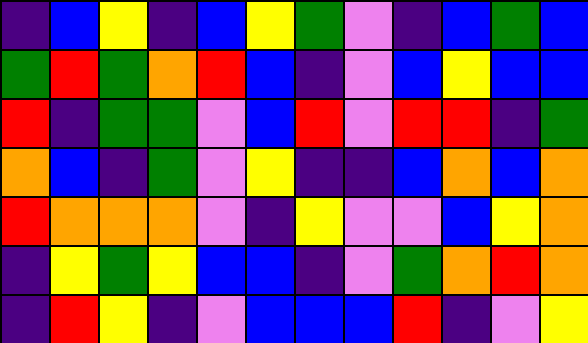[["indigo", "blue", "yellow", "indigo", "blue", "yellow", "green", "violet", "indigo", "blue", "green", "blue"], ["green", "red", "green", "orange", "red", "blue", "indigo", "violet", "blue", "yellow", "blue", "blue"], ["red", "indigo", "green", "green", "violet", "blue", "red", "violet", "red", "red", "indigo", "green"], ["orange", "blue", "indigo", "green", "violet", "yellow", "indigo", "indigo", "blue", "orange", "blue", "orange"], ["red", "orange", "orange", "orange", "violet", "indigo", "yellow", "violet", "violet", "blue", "yellow", "orange"], ["indigo", "yellow", "green", "yellow", "blue", "blue", "indigo", "violet", "green", "orange", "red", "orange"], ["indigo", "red", "yellow", "indigo", "violet", "blue", "blue", "blue", "red", "indigo", "violet", "yellow"]]